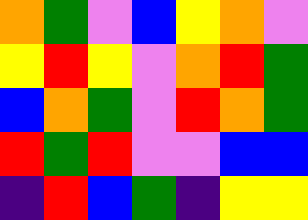[["orange", "green", "violet", "blue", "yellow", "orange", "violet"], ["yellow", "red", "yellow", "violet", "orange", "red", "green"], ["blue", "orange", "green", "violet", "red", "orange", "green"], ["red", "green", "red", "violet", "violet", "blue", "blue"], ["indigo", "red", "blue", "green", "indigo", "yellow", "yellow"]]